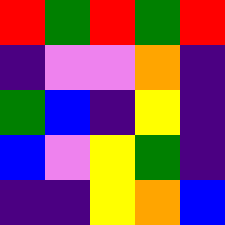[["red", "green", "red", "green", "red"], ["indigo", "violet", "violet", "orange", "indigo"], ["green", "blue", "indigo", "yellow", "indigo"], ["blue", "violet", "yellow", "green", "indigo"], ["indigo", "indigo", "yellow", "orange", "blue"]]